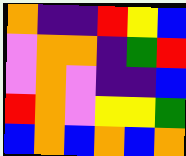[["orange", "indigo", "indigo", "red", "yellow", "blue"], ["violet", "orange", "orange", "indigo", "green", "red"], ["violet", "orange", "violet", "indigo", "indigo", "blue"], ["red", "orange", "violet", "yellow", "yellow", "green"], ["blue", "orange", "blue", "orange", "blue", "orange"]]